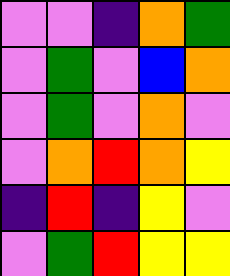[["violet", "violet", "indigo", "orange", "green"], ["violet", "green", "violet", "blue", "orange"], ["violet", "green", "violet", "orange", "violet"], ["violet", "orange", "red", "orange", "yellow"], ["indigo", "red", "indigo", "yellow", "violet"], ["violet", "green", "red", "yellow", "yellow"]]